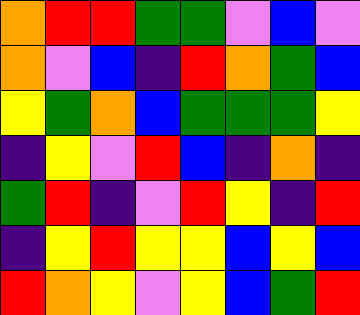[["orange", "red", "red", "green", "green", "violet", "blue", "violet"], ["orange", "violet", "blue", "indigo", "red", "orange", "green", "blue"], ["yellow", "green", "orange", "blue", "green", "green", "green", "yellow"], ["indigo", "yellow", "violet", "red", "blue", "indigo", "orange", "indigo"], ["green", "red", "indigo", "violet", "red", "yellow", "indigo", "red"], ["indigo", "yellow", "red", "yellow", "yellow", "blue", "yellow", "blue"], ["red", "orange", "yellow", "violet", "yellow", "blue", "green", "red"]]